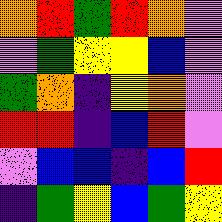[["orange", "red", "green", "red", "orange", "violet"], ["violet", "green", "yellow", "yellow", "blue", "violet"], ["green", "orange", "indigo", "yellow", "orange", "violet"], ["red", "red", "indigo", "blue", "red", "violet"], ["violet", "blue", "blue", "indigo", "blue", "red"], ["indigo", "green", "yellow", "blue", "green", "yellow"]]